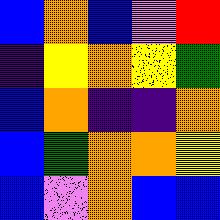[["blue", "orange", "blue", "violet", "red"], ["indigo", "yellow", "orange", "yellow", "green"], ["blue", "orange", "indigo", "indigo", "orange"], ["blue", "green", "orange", "orange", "yellow"], ["blue", "violet", "orange", "blue", "blue"]]